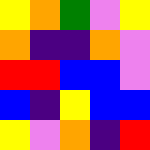[["yellow", "orange", "green", "violet", "yellow"], ["orange", "indigo", "indigo", "orange", "violet"], ["red", "red", "blue", "blue", "violet"], ["blue", "indigo", "yellow", "blue", "blue"], ["yellow", "violet", "orange", "indigo", "red"]]